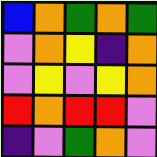[["blue", "orange", "green", "orange", "green"], ["violet", "orange", "yellow", "indigo", "orange"], ["violet", "yellow", "violet", "yellow", "orange"], ["red", "orange", "red", "red", "violet"], ["indigo", "violet", "green", "orange", "violet"]]